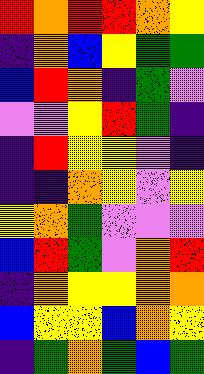[["red", "orange", "red", "red", "orange", "yellow"], ["indigo", "orange", "blue", "yellow", "green", "green"], ["blue", "red", "orange", "indigo", "green", "violet"], ["violet", "violet", "yellow", "red", "green", "indigo"], ["indigo", "red", "yellow", "yellow", "violet", "indigo"], ["indigo", "indigo", "orange", "yellow", "violet", "yellow"], ["yellow", "orange", "green", "violet", "violet", "violet"], ["blue", "red", "green", "violet", "orange", "red"], ["indigo", "orange", "yellow", "yellow", "orange", "orange"], ["blue", "yellow", "yellow", "blue", "orange", "yellow"], ["indigo", "green", "orange", "green", "blue", "green"]]